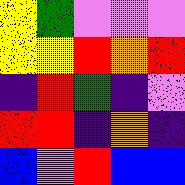[["yellow", "green", "violet", "violet", "violet"], ["yellow", "yellow", "red", "orange", "red"], ["indigo", "red", "green", "indigo", "violet"], ["red", "red", "indigo", "orange", "indigo"], ["blue", "violet", "red", "blue", "blue"]]